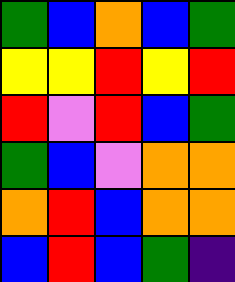[["green", "blue", "orange", "blue", "green"], ["yellow", "yellow", "red", "yellow", "red"], ["red", "violet", "red", "blue", "green"], ["green", "blue", "violet", "orange", "orange"], ["orange", "red", "blue", "orange", "orange"], ["blue", "red", "blue", "green", "indigo"]]